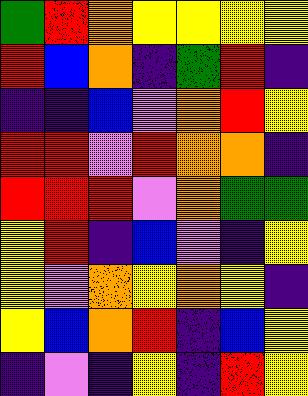[["green", "red", "orange", "yellow", "yellow", "yellow", "yellow"], ["red", "blue", "orange", "indigo", "green", "red", "indigo"], ["indigo", "indigo", "blue", "violet", "orange", "red", "yellow"], ["red", "red", "violet", "red", "orange", "orange", "indigo"], ["red", "red", "red", "violet", "orange", "green", "green"], ["yellow", "red", "indigo", "blue", "violet", "indigo", "yellow"], ["yellow", "violet", "orange", "yellow", "orange", "yellow", "indigo"], ["yellow", "blue", "orange", "red", "indigo", "blue", "yellow"], ["indigo", "violet", "indigo", "yellow", "indigo", "red", "yellow"]]